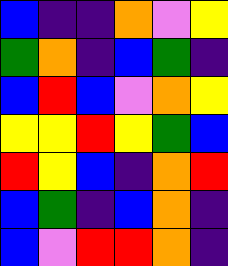[["blue", "indigo", "indigo", "orange", "violet", "yellow"], ["green", "orange", "indigo", "blue", "green", "indigo"], ["blue", "red", "blue", "violet", "orange", "yellow"], ["yellow", "yellow", "red", "yellow", "green", "blue"], ["red", "yellow", "blue", "indigo", "orange", "red"], ["blue", "green", "indigo", "blue", "orange", "indigo"], ["blue", "violet", "red", "red", "orange", "indigo"]]